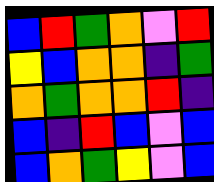[["blue", "red", "green", "orange", "violet", "red"], ["yellow", "blue", "orange", "orange", "indigo", "green"], ["orange", "green", "orange", "orange", "red", "indigo"], ["blue", "indigo", "red", "blue", "violet", "blue"], ["blue", "orange", "green", "yellow", "violet", "blue"]]